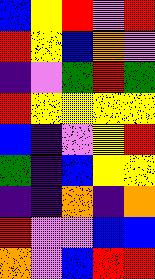[["blue", "yellow", "red", "violet", "red"], ["red", "yellow", "blue", "orange", "violet"], ["indigo", "violet", "green", "red", "green"], ["red", "yellow", "yellow", "yellow", "yellow"], ["blue", "indigo", "violet", "yellow", "red"], ["green", "indigo", "blue", "yellow", "yellow"], ["indigo", "indigo", "orange", "indigo", "orange"], ["red", "violet", "violet", "blue", "blue"], ["orange", "violet", "blue", "red", "red"]]